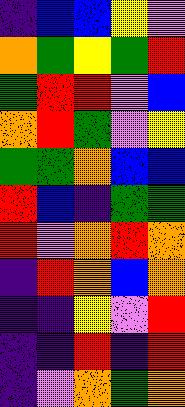[["indigo", "blue", "blue", "yellow", "violet"], ["orange", "green", "yellow", "green", "red"], ["green", "red", "red", "violet", "blue"], ["orange", "red", "green", "violet", "yellow"], ["green", "green", "orange", "blue", "blue"], ["red", "blue", "indigo", "green", "green"], ["red", "violet", "orange", "red", "orange"], ["indigo", "red", "orange", "blue", "orange"], ["indigo", "indigo", "yellow", "violet", "red"], ["indigo", "indigo", "red", "indigo", "red"], ["indigo", "violet", "orange", "green", "orange"]]